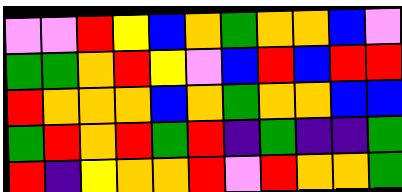[["violet", "violet", "red", "yellow", "blue", "orange", "green", "orange", "orange", "blue", "violet"], ["green", "green", "orange", "red", "yellow", "violet", "blue", "red", "blue", "red", "red"], ["red", "orange", "orange", "orange", "blue", "orange", "green", "orange", "orange", "blue", "blue"], ["green", "red", "orange", "red", "green", "red", "indigo", "green", "indigo", "indigo", "green"], ["red", "indigo", "yellow", "orange", "orange", "red", "violet", "red", "orange", "orange", "green"]]